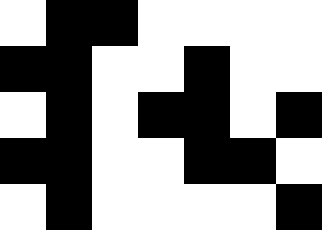[["white", "black", "black", "white", "white", "white", "white"], ["black", "black", "white", "white", "black", "white", "white"], ["white", "black", "white", "black", "black", "white", "black"], ["black", "black", "white", "white", "black", "black", "white"], ["white", "black", "white", "white", "white", "white", "black"]]